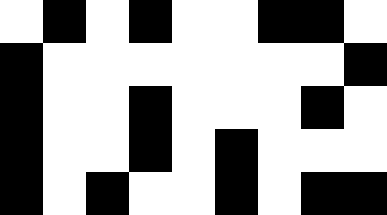[["white", "black", "white", "black", "white", "white", "black", "black", "white"], ["black", "white", "white", "white", "white", "white", "white", "white", "black"], ["black", "white", "white", "black", "white", "white", "white", "black", "white"], ["black", "white", "white", "black", "white", "black", "white", "white", "white"], ["black", "white", "black", "white", "white", "black", "white", "black", "black"]]